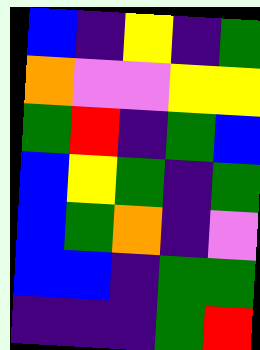[["blue", "indigo", "yellow", "indigo", "green"], ["orange", "violet", "violet", "yellow", "yellow"], ["green", "red", "indigo", "green", "blue"], ["blue", "yellow", "green", "indigo", "green"], ["blue", "green", "orange", "indigo", "violet"], ["blue", "blue", "indigo", "green", "green"], ["indigo", "indigo", "indigo", "green", "red"]]